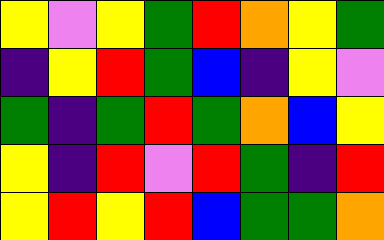[["yellow", "violet", "yellow", "green", "red", "orange", "yellow", "green"], ["indigo", "yellow", "red", "green", "blue", "indigo", "yellow", "violet"], ["green", "indigo", "green", "red", "green", "orange", "blue", "yellow"], ["yellow", "indigo", "red", "violet", "red", "green", "indigo", "red"], ["yellow", "red", "yellow", "red", "blue", "green", "green", "orange"]]